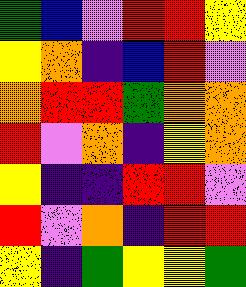[["green", "blue", "violet", "red", "red", "yellow"], ["yellow", "orange", "indigo", "blue", "red", "violet"], ["orange", "red", "red", "green", "orange", "orange"], ["red", "violet", "orange", "indigo", "yellow", "orange"], ["yellow", "indigo", "indigo", "red", "red", "violet"], ["red", "violet", "orange", "indigo", "red", "red"], ["yellow", "indigo", "green", "yellow", "yellow", "green"]]